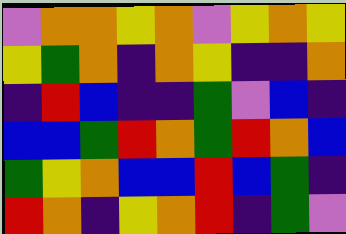[["violet", "orange", "orange", "yellow", "orange", "violet", "yellow", "orange", "yellow"], ["yellow", "green", "orange", "indigo", "orange", "yellow", "indigo", "indigo", "orange"], ["indigo", "red", "blue", "indigo", "indigo", "green", "violet", "blue", "indigo"], ["blue", "blue", "green", "red", "orange", "green", "red", "orange", "blue"], ["green", "yellow", "orange", "blue", "blue", "red", "blue", "green", "indigo"], ["red", "orange", "indigo", "yellow", "orange", "red", "indigo", "green", "violet"]]